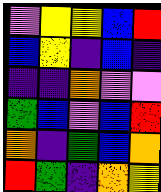[["violet", "yellow", "yellow", "blue", "red"], ["blue", "yellow", "indigo", "blue", "indigo"], ["indigo", "indigo", "orange", "violet", "violet"], ["green", "blue", "violet", "blue", "red"], ["orange", "indigo", "green", "blue", "orange"], ["red", "green", "indigo", "orange", "yellow"]]